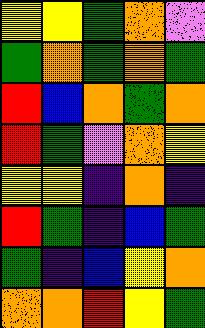[["yellow", "yellow", "green", "orange", "violet"], ["green", "orange", "green", "orange", "green"], ["red", "blue", "orange", "green", "orange"], ["red", "green", "violet", "orange", "yellow"], ["yellow", "yellow", "indigo", "orange", "indigo"], ["red", "green", "indigo", "blue", "green"], ["green", "indigo", "blue", "yellow", "orange"], ["orange", "orange", "red", "yellow", "green"]]